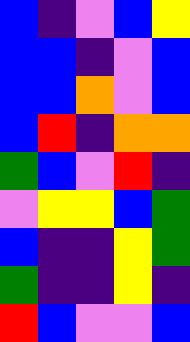[["blue", "indigo", "violet", "blue", "yellow"], ["blue", "blue", "indigo", "violet", "blue"], ["blue", "blue", "orange", "violet", "blue"], ["blue", "red", "indigo", "orange", "orange"], ["green", "blue", "violet", "red", "indigo"], ["violet", "yellow", "yellow", "blue", "green"], ["blue", "indigo", "indigo", "yellow", "green"], ["green", "indigo", "indigo", "yellow", "indigo"], ["red", "blue", "violet", "violet", "blue"]]